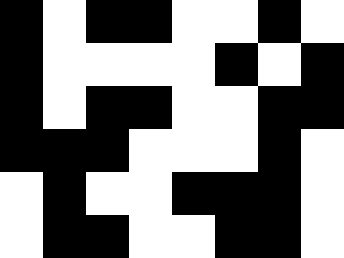[["black", "white", "black", "black", "white", "white", "black", "white"], ["black", "white", "white", "white", "white", "black", "white", "black"], ["black", "white", "black", "black", "white", "white", "black", "black"], ["black", "black", "black", "white", "white", "white", "black", "white"], ["white", "black", "white", "white", "black", "black", "black", "white"], ["white", "black", "black", "white", "white", "black", "black", "white"]]